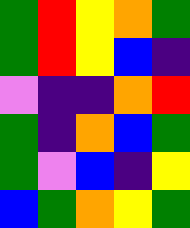[["green", "red", "yellow", "orange", "green"], ["green", "red", "yellow", "blue", "indigo"], ["violet", "indigo", "indigo", "orange", "red"], ["green", "indigo", "orange", "blue", "green"], ["green", "violet", "blue", "indigo", "yellow"], ["blue", "green", "orange", "yellow", "green"]]